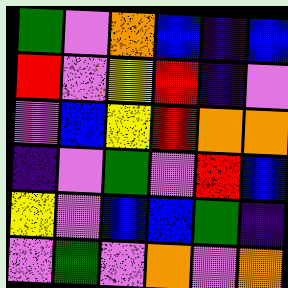[["green", "violet", "orange", "blue", "indigo", "blue"], ["red", "violet", "yellow", "red", "indigo", "violet"], ["violet", "blue", "yellow", "red", "orange", "orange"], ["indigo", "violet", "green", "violet", "red", "blue"], ["yellow", "violet", "blue", "blue", "green", "indigo"], ["violet", "green", "violet", "orange", "violet", "orange"]]